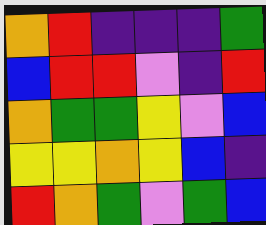[["orange", "red", "indigo", "indigo", "indigo", "green"], ["blue", "red", "red", "violet", "indigo", "red"], ["orange", "green", "green", "yellow", "violet", "blue"], ["yellow", "yellow", "orange", "yellow", "blue", "indigo"], ["red", "orange", "green", "violet", "green", "blue"]]